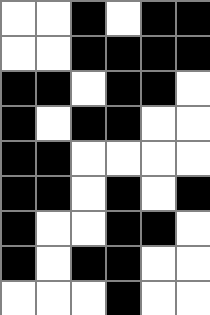[["white", "white", "black", "white", "black", "black"], ["white", "white", "black", "black", "black", "black"], ["black", "black", "white", "black", "black", "white"], ["black", "white", "black", "black", "white", "white"], ["black", "black", "white", "white", "white", "white"], ["black", "black", "white", "black", "white", "black"], ["black", "white", "white", "black", "black", "white"], ["black", "white", "black", "black", "white", "white"], ["white", "white", "white", "black", "white", "white"]]